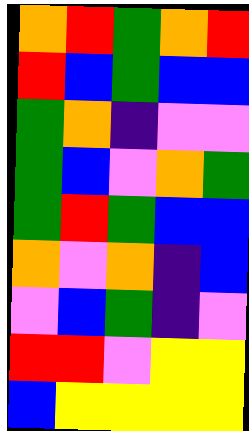[["orange", "red", "green", "orange", "red"], ["red", "blue", "green", "blue", "blue"], ["green", "orange", "indigo", "violet", "violet"], ["green", "blue", "violet", "orange", "green"], ["green", "red", "green", "blue", "blue"], ["orange", "violet", "orange", "indigo", "blue"], ["violet", "blue", "green", "indigo", "violet"], ["red", "red", "violet", "yellow", "yellow"], ["blue", "yellow", "yellow", "yellow", "yellow"]]